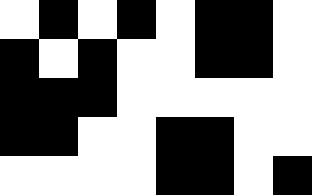[["white", "black", "white", "black", "white", "black", "black", "white"], ["black", "white", "black", "white", "white", "black", "black", "white"], ["black", "black", "black", "white", "white", "white", "white", "white"], ["black", "black", "white", "white", "black", "black", "white", "white"], ["white", "white", "white", "white", "black", "black", "white", "black"]]